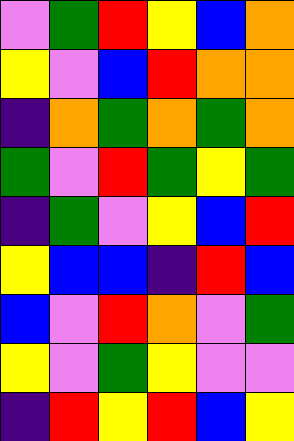[["violet", "green", "red", "yellow", "blue", "orange"], ["yellow", "violet", "blue", "red", "orange", "orange"], ["indigo", "orange", "green", "orange", "green", "orange"], ["green", "violet", "red", "green", "yellow", "green"], ["indigo", "green", "violet", "yellow", "blue", "red"], ["yellow", "blue", "blue", "indigo", "red", "blue"], ["blue", "violet", "red", "orange", "violet", "green"], ["yellow", "violet", "green", "yellow", "violet", "violet"], ["indigo", "red", "yellow", "red", "blue", "yellow"]]